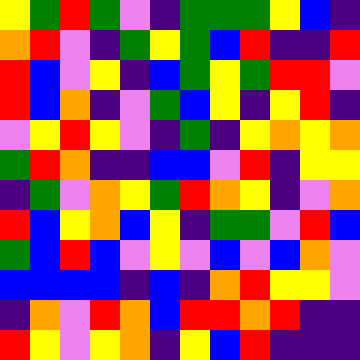[["yellow", "green", "red", "green", "violet", "indigo", "green", "green", "green", "yellow", "blue", "indigo"], ["orange", "red", "violet", "indigo", "green", "yellow", "green", "blue", "red", "indigo", "indigo", "red"], ["red", "blue", "violet", "yellow", "indigo", "blue", "green", "yellow", "green", "red", "red", "violet"], ["red", "blue", "orange", "indigo", "violet", "green", "blue", "yellow", "indigo", "yellow", "red", "indigo"], ["violet", "yellow", "red", "yellow", "violet", "indigo", "green", "indigo", "yellow", "orange", "yellow", "orange"], ["green", "red", "orange", "indigo", "indigo", "blue", "blue", "violet", "red", "indigo", "yellow", "yellow"], ["indigo", "green", "violet", "orange", "yellow", "green", "red", "orange", "yellow", "indigo", "violet", "orange"], ["red", "blue", "yellow", "orange", "blue", "yellow", "indigo", "green", "green", "violet", "red", "blue"], ["green", "blue", "red", "blue", "violet", "yellow", "violet", "blue", "violet", "blue", "orange", "violet"], ["blue", "blue", "blue", "blue", "indigo", "blue", "indigo", "orange", "red", "yellow", "yellow", "violet"], ["indigo", "orange", "violet", "red", "orange", "blue", "red", "red", "orange", "red", "indigo", "indigo"], ["red", "yellow", "violet", "yellow", "orange", "indigo", "yellow", "blue", "red", "indigo", "indigo", "indigo"]]